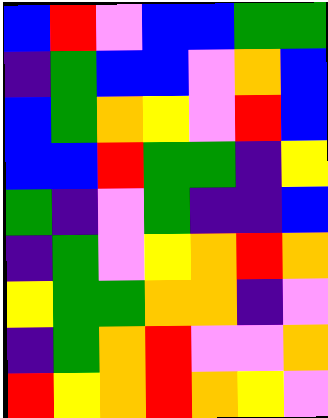[["blue", "red", "violet", "blue", "blue", "green", "green"], ["indigo", "green", "blue", "blue", "violet", "orange", "blue"], ["blue", "green", "orange", "yellow", "violet", "red", "blue"], ["blue", "blue", "red", "green", "green", "indigo", "yellow"], ["green", "indigo", "violet", "green", "indigo", "indigo", "blue"], ["indigo", "green", "violet", "yellow", "orange", "red", "orange"], ["yellow", "green", "green", "orange", "orange", "indigo", "violet"], ["indigo", "green", "orange", "red", "violet", "violet", "orange"], ["red", "yellow", "orange", "red", "orange", "yellow", "violet"]]